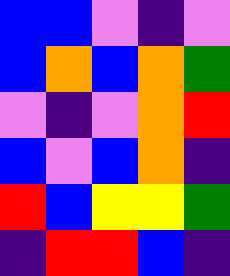[["blue", "blue", "violet", "indigo", "violet"], ["blue", "orange", "blue", "orange", "green"], ["violet", "indigo", "violet", "orange", "red"], ["blue", "violet", "blue", "orange", "indigo"], ["red", "blue", "yellow", "yellow", "green"], ["indigo", "red", "red", "blue", "indigo"]]